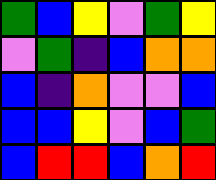[["green", "blue", "yellow", "violet", "green", "yellow"], ["violet", "green", "indigo", "blue", "orange", "orange"], ["blue", "indigo", "orange", "violet", "violet", "blue"], ["blue", "blue", "yellow", "violet", "blue", "green"], ["blue", "red", "red", "blue", "orange", "red"]]